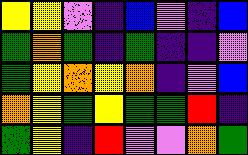[["yellow", "yellow", "violet", "indigo", "blue", "violet", "indigo", "blue"], ["green", "orange", "green", "indigo", "green", "indigo", "indigo", "violet"], ["green", "yellow", "orange", "yellow", "orange", "indigo", "violet", "blue"], ["orange", "yellow", "green", "yellow", "green", "green", "red", "indigo"], ["green", "yellow", "indigo", "red", "violet", "violet", "orange", "green"]]